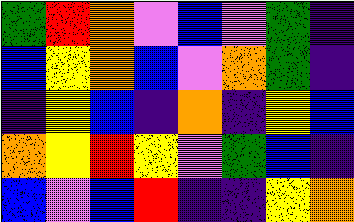[["green", "red", "orange", "violet", "blue", "violet", "green", "indigo"], ["blue", "yellow", "orange", "blue", "violet", "orange", "green", "indigo"], ["indigo", "yellow", "blue", "indigo", "orange", "indigo", "yellow", "blue"], ["orange", "yellow", "red", "yellow", "violet", "green", "blue", "indigo"], ["blue", "violet", "blue", "red", "indigo", "indigo", "yellow", "orange"]]